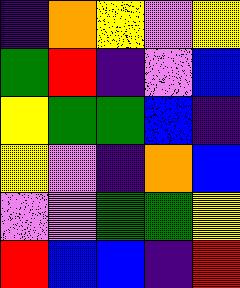[["indigo", "orange", "yellow", "violet", "yellow"], ["green", "red", "indigo", "violet", "blue"], ["yellow", "green", "green", "blue", "indigo"], ["yellow", "violet", "indigo", "orange", "blue"], ["violet", "violet", "green", "green", "yellow"], ["red", "blue", "blue", "indigo", "red"]]